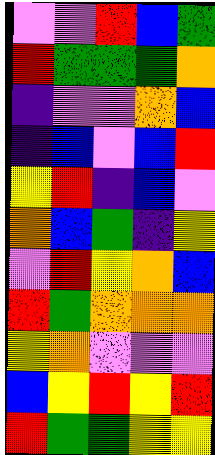[["violet", "violet", "red", "blue", "green"], ["red", "green", "green", "green", "orange"], ["indigo", "violet", "violet", "orange", "blue"], ["indigo", "blue", "violet", "blue", "red"], ["yellow", "red", "indigo", "blue", "violet"], ["orange", "blue", "green", "indigo", "yellow"], ["violet", "red", "yellow", "orange", "blue"], ["red", "green", "orange", "orange", "orange"], ["yellow", "orange", "violet", "violet", "violet"], ["blue", "yellow", "red", "yellow", "red"], ["red", "green", "green", "yellow", "yellow"]]